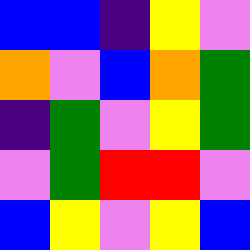[["blue", "blue", "indigo", "yellow", "violet"], ["orange", "violet", "blue", "orange", "green"], ["indigo", "green", "violet", "yellow", "green"], ["violet", "green", "red", "red", "violet"], ["blue", "yellow", "violet", "yellow", "blue"]]